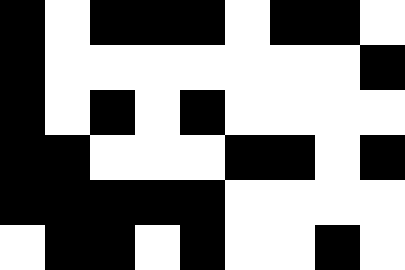[["black", "white", "black", "black", "black", "white", "black", "black", "white"], ["black", "white", "white", "white", "white", "white", "white", "white", "black"], ["black", "white", "black", "white", "black", "white", "white", "white", "white"], ["black", "black", "white", "white", "white", "black", "black", "white", "black"], ["black", "black", "black", "black", "black", "white", "white", "white", "white"], ["white", "black", "black", "white", "black", "white", "white", "black", "white"]]